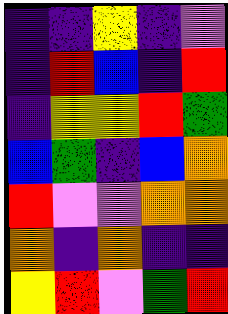[["indigo", "indigo", "yellow", "indigo", "violet"], ["indigo", "red", "blue", "indigo", "red"], ["indigo", "yellow", "yellow", "red", "green"], ["blue", "green", "indigo", "blue", "orange"], ["red", "violet", "violet", "orange", "orange"], ["orange", "indigo", "orange", "indigo", "indigo"], ["yellow", "red", "violet", "green", "red"]]